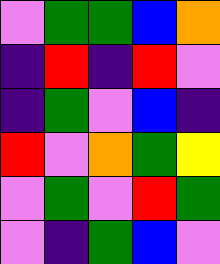[["violet", "green", "green", "blue", "orange"], ["indigo", "red", "indigo", "red", "violet"], ["indigo", "green", "violet", "blue", "indigo"], ["red", "violet", "orange", "green", "yellow"], ["violet", "green", "violet", "red", "green"], ["violet", "indigo", "green", "blue", "violet"]]